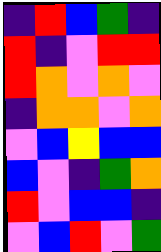[["indigo", "red", "blue", "green", "indigo"], ["red", "indigo", "violet", "red", "red"], ["red", "orange", "violet", "orange", "violet"], ["indigo", "orange", "orange", "violet", "orange"], ["violet", "blue", "yellow", "blue", "blue"], ["blue", "violet", "indigo", "green", "orange"], ["red", "violet", "blue", "blue", "indigo"], ["violet", "blue", "red", "violet", "green"]]